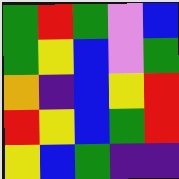[["green", "red", "green", "violet", "blue"], ["green", "yellow", "blue", "violet", "green"], ["orange", "indigo", "blue", "yellow", "red"], ["red", "yellow", "blue", "green", "red"], ["yellow", "blue", "green", "indigo", "indigo"]]